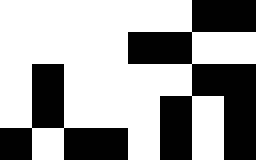[["white", "white", "white", "white", "white", "white", "black", "black"], ["white", "white", "white", "white", "black", "black", "white", "white"], ["white", "black", "white", "white", "white", "white", "black", "black"], ["white", "black", "white", "white", "white", "black", "white", "black"], ["black", "white", "black", "black", "white", "black", "white", "black"]]